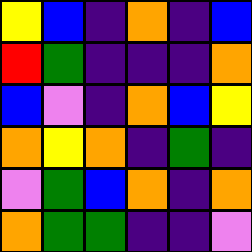[["yellow", "blue", "indigo", "orange", "indigo", "blue"], ["red", "green", "indigo", "indigo", "indigo", "orange"], ["blue", "violet", "indigo", "orange", "blue", "yellow"], ["orange", "yellow", "orange", "indigo", "green", "indigo"], ["violet", "green", "blue", "orange", "indigo", "orange"], ["orange", "green", "green", "indigo", "indigo", "violet"]]